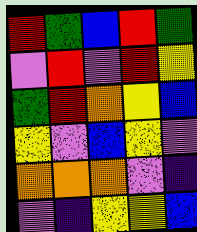[["red", "green", "blue", "red", "green"], ["violet", "red", "violet", "red", "yellow"], ["green", "red", "orange", "yellow", "blue"], ["yellow", "violet", "blue", "yellow", "violet"], ["orange", "orange", "orange", "violet", "indigo"], ["violet", "indigo", "yellow", "yellow", "blue"]]